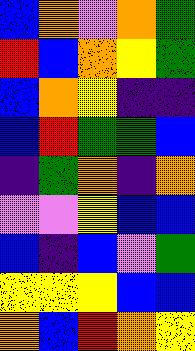[["blue", "orange", "violet", "orange", "green"], ["red", "blue", "orange", "yellow", "green"], ["blue", "orange", "yellow", "indigo", "indigo"], ["blue", "red", "green", "green", "blue"], ["indigo", "green", "orange", "indigo", "orange"], ["violet", "violet", "yellow", "blue", "blue"], ["blue", "indigo", "blue", "violet", "green"], ["yellow", "yellow", "yellow", "blue", "blue"], ["orange", "blue", "red", "orange", "yellow"]]